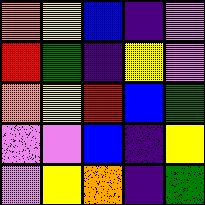[["orange", "yellow", "blue", "indigo", "violet"], ["red", "green", "indigo", "yellow", "violet"], ["orange", "yellow", "red", "blue", "green"], ["violet", "violet", "blue", "indigo", "yellow"], ["violet", "yellow", "orange", "indigo", "green"]]